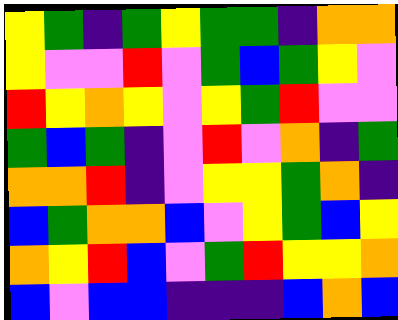[["yellow", "green", "indigo", "green", "yellow", "green", "green", "indigo", "orange", "orange"], ["yellow", "violet", "violet", "red", "violet", "green", "blue", "green", "yellow", "violet"], ["red", "yellow", "orange", "yellow", "violet", "yellow", "green", "red", "violet", "violet"], ["green", "blue", "green", "indigo", "violet", "red", "violet", "orange", "indigo", "green"], ["orange", "orange", "red", "indigo", "violet", "yellow", "yellow", "green", "orange", "indigo"], ["blue", "green", "orange", "orange", "blue", "violet", "yellow", "green", "blue", "yellow"], ["orange", "yellow", "red", "blue", "violet", "green", "red", "yellow", "yellow", "orange"], ["blue", "violet", "blue", "blue", "indigo", "indigo", "indigo", "blue", "orange", "blue"]]